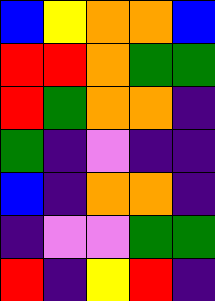[["blue", "yellow", "orange", "orange", "blue"], ["red", "red", "orange", "green", "green"], ["red", "green", "orange", "orange", "indigo"], ["green", "indigo", "violet", "indigo", "indigo"], ["blue", "indigo", "orange", "orange", "indigo"], ["indigo", "violet", "violet", "green", "green"], ["red", "indigo", "yellow", "red", "indigo"]]